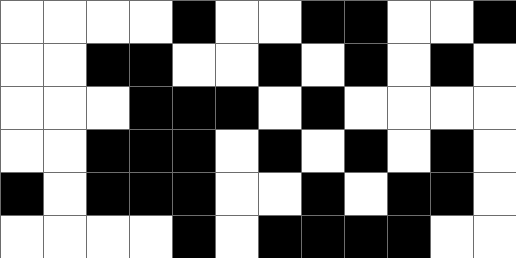[["white", "white", "white", "white", "black", "white", "white", "black", "black", "white", "white", "black"], ["white", "white", "black", "black", "white", "white", "black", "white", "black", "white", "black", "white"], ["white", "white", "white", "black", "black", "black", "white", "black", "white", "white", "white", "white"], ["white", "white", "black", "black", "black", "white", "black", "white", "black", "white", "black", "white"], ["black", "white", "black", "black", "black", "white", "white", "black", "white", "black", "black", "white"], ["white", "white", "white", "white", "black", "white", "black", "black", "black", "black", "white", "white"]]